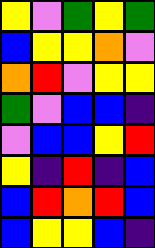[["yellow", "violet", "green", "yellow", "green"], ["blue", "yellow", "yellow", "orange", "violet"], ["orange", "red", "violet", "yellow", "yellow"], ["green", "violet", "blue", "blue", "indigo"], ["violet", "blue", "blue", "yellow", "red"], ["yellow", "indigo", "red", "indigo", "blue"], ["blue", "red", "orange", "red", "blue"], ["blue", "yellow", "yellow", "blue", "indigo"]]